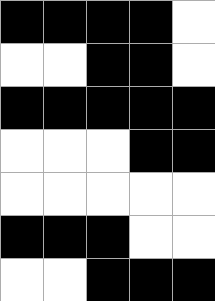[["black", "black", "black", "black", "white"], ["white", "white", "black", "black", "white"], ["black", "black", "black", "black", "black"], ["white", "white", "white", "black", "black"], ["white", "white", "white", "white", "white"], ["black", "black", "black", "white", "white"], ["white", "white", "black", "black", "black"]]